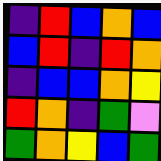[["indigo", "red", "blue", "orange", "blue"], ["blue", "red", "indigo", "red", "orange"], ["indigo", "blue", "blue", "orange", "yellow"], ["red", "orange", "indigo", "green", "violet"], ["green", "orange", "yellow", "blue", "green"]]